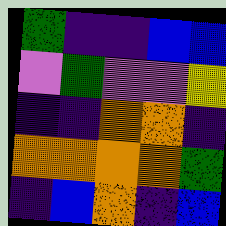[["green", "indigo", "indigo", "blue", "blue"], ["violet", "green", "violet", "violet", "yellow"], ["indigo", "indigo", "orange", "orange", "indigo"], ["orange", "orange", "orange", "orange", "green"], ["indigo", "blue", "orange", "indigo", "blue"]]